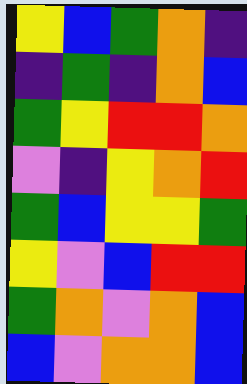[["yellow", "blue", "green", "orange", "indigo"], ["indigo", "green", "indigo", "orange", "blue"], ["green", "yellow", "red", "red", "orange"], ["violet", "indigo", "yellow", "orange", "red"], ["green", "blue", "yellow", "yellow", "green"], ["yellow", "violet", "blue", "red", "red"], ["green", "orange", "violet", "orange", "blue"], ["blue", "violet", "orange", "orange", "blue"]]